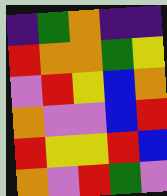[["indigo", "green", "orange", "indigo", "indigo"], ["red", "orange", "orange", "green", "yellow"], ["violet", "red", "yellow", "blue", "orange"], ["orange", "violet", "violet", "blue", "red"], ["red", "yellow", "yellow", "red", "blue"], ["orange", "violet", "red", "green", "violet"]]